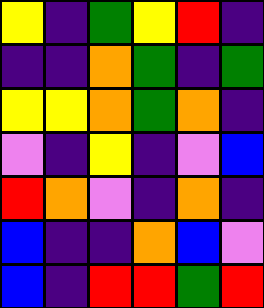[["yellow", "indigo", "green", "yellow", "red", "indigo"], ["indigo", "indigo", "orange", "green", "indigo", "green"], ["yellow", "yellow", "orange", "green", "orange", "indigo"], ["violet", "indigo", "yellow", "indigo", "violet", "blue"], ["red", "orange", "violet", "indigo", "orange", "indigo"], ["blue", "indigo", "indigo", "orange", "blue", "violet"], ["blue", "indigo", "red", "red", "green", "red"]]